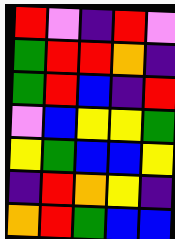[["red", "violet", "indigo", "red", "violet"], ["green", "red", "red", "orange", "indigo"], ["green", "red", "blue", "indigo", "red"], ["violet", "blue", "yellow", "yellow", "green"], ["yellow", "green", "blue", "blue", "yellow"], ["indigo", "red", "orange", "yellow", "indigo"], ["orange", "red", "green", "blue", "blue"]]